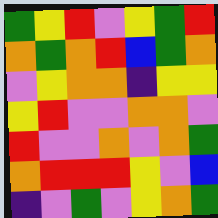[["green", "yellow", "red", "violet", "yellow", "green", "red"], ["orange", "green", "orange", "red", "blue", "green", "orange"], ["violet", "yellow", "orange", "orange", "indigo", "yellow", "yellow"], ["yellow", "red", "violet", "violet", "orange", "orange", "violet"], ["red", "violet", "violet", "orange", "violet", "orange", "green"], ["orange", "red", "red", "red", "yellow", "violet", "blue"], ["indigo", "violet", "green", "violet", "yellow", "orange", "green"]]